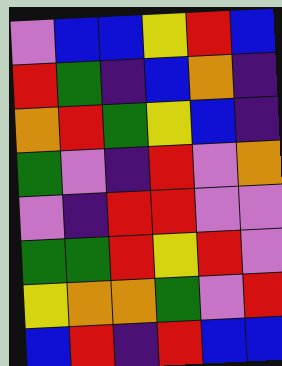[["violet", "blue", "blue", "yellow", "red", "blue"], ["red", "green", "indigo", "blue", "orange", "indigo"], ["orange", "red", "green", "yellow", "blue", "indigo"], ["green", "violet", "indigo", "red", "violet", "orange"], ["violet", "indigo", "red", "red", "violet", "violet"], ["green", "green", "red", "yellow", "red", "violet"], ["yellow", "orange", "orange", "green", "violet", "red"], ["blue", "red", "indigo", "red", "blue", "blue"]]